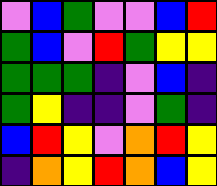[["violet", "blue", "green", "violet", "violet", "blue", "red"], ["green", "blue", "violet", "red", "green", "yellow", "yellow"], ["green", "green", "green", "indigo", "violet", "blue", "indigo"], ["green", "yellow", "indigo", "indigo", "violet", "green", "indigo"], ["blue", "red", "yellow", "violet", "orange", "red", "yellow"], ["indigo", "orange", "yellow", "red", "orange", "blue", "yellow"]]